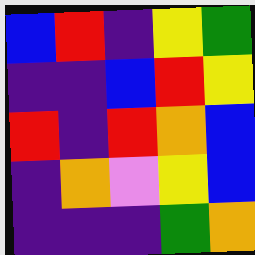[["blue", "red", "indigo", "yellow", "green"], ["indigo", "indigo", "blue", "red", "yellow"], ["red", "indigo", "red", "orange", "blue"], ["indigo", "orange", "violet", "yellow", "blue"], ["indigo", "indigo", "indigo", "green", "orange"]]